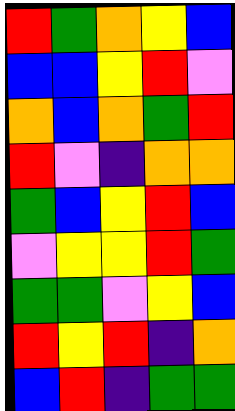[["red", "green", "orange", "yellow", "blue"], ["blue", "blue", "yellow", "red", "violet"], ["orange", "blue", "orange", "green", "red"], ["red", "violet", "indigo", "orange", "orange"], ["green", "blue", "yellow", "red", "blue"], ["violet", "yellow", "yellow", "red", "green"], ["green", "green", "violet", "yellow", "blue"], ["red", "yellow", "red", "indigo", "orange"], ["blue", "red", "indigo", "green", "green"]]